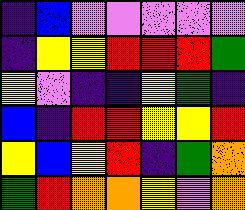[["indigo", "blue", "violet", "violet", "violet", "violet", "violet"], ["indigo", "yellow", "yellow", "red", "red", "red", "green"], ["yellow", "violet", "indigo", "indigo", "yellow", "green", "indigo"], ["blue", "indigo", "red", "red", "yellow", "yellow", "red"], ["yellow", "blue", "yellow", "red", "indigo", "green", "orange"], ["green", "red", "orange", "orange", "yellow", "violet", "orange"]]